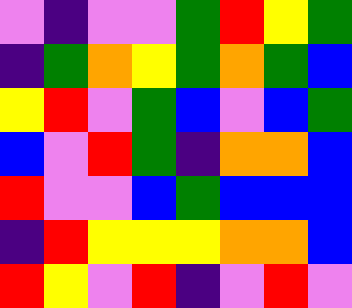[["violet", "indigo", "violet", "violet", "green", "red", "yellow", "green"], ["indigo", "green", "orange", "yellow", "green", "orange", "green", "blue"], ["yellow", "red", "violet", "green", "blue", "violet", "blue", "green"], ["blue", "violet", "red", "green", "indigo", "orange", "orange", "blue"], ["red", "violet", "violet", "blue", "green", "blue", "blue", "blue"], ["indigo", "red", "yellow", "yellow", "yellow", "orange", "orange", "blue"], ["red", "yellow", "violet", "red", "indigo", "violet", "red", "violet"]]